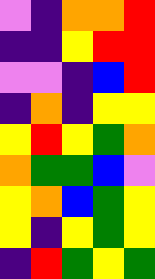[["violet", "indigo", "orange", "orange", "red"], ["indigo", "indigo", "yellow", "red", "red"], ["violet", "violet", "indigo", "blue", "red"], ["indigo", "orange", "indigo", "yellow", "yellow"], ["yellow", "red", "yellow", "green", "orange"], ["orange", "green", "green", "blue", "violet"], ["yellow", "orange", "blue", "green", "yellow"], ["yellow", "indigo", "yellow", "green", "yellow"], ["indigo", "red", "green", "yellow", "green"]]